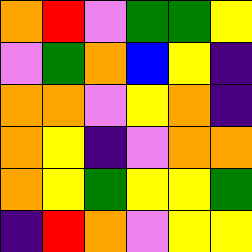[["orange", "red", "violet", "green", "green", "yellow"], ["violet", "green", "orange", "blue", "yellow", "indigo"], ["orange", "orange", "violet", "yellow", "orange", "indigo"], ["orange", "yellow", "indigo", "violet", "orange", "orange"], ["orange", "yellow", "green", "yellow", "yellow", "green"], ["indigo", "red", "orange", "violet", "yellow", "yellow"]]